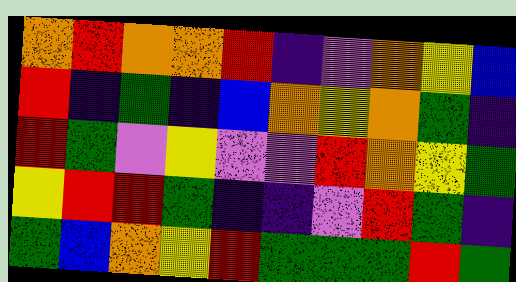[["orange", "red", "orange", "orange", "red", "indigo", "violet", "orange", "yellow", "blue"], ["red", "indigo", "green", "indigo", "blue", "orange", "yellow", "orange", "green", "indigo"], ["red", "green", "violet", "yellow", "violet", "violet", "red", "orange", "yellow", "green"], ["yellow", "red", "red", "green", "indigo", "indigo", "violet", "red", "green", "indigo"], ["green", "blue", "orange", "yellow", "red", "green", "green", "green", "red", "green"]]